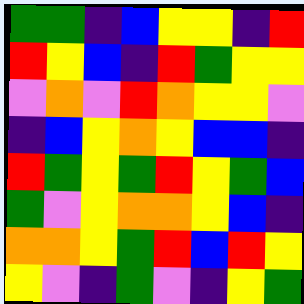[["green", "green", "indigo", "blue", "yellow", "yellow", "indigo", "red"], ["red", "yellow", "blue", "indigo", "red", "green", "yellow", "yellow"], ["violet", "orange", "violet", "red", "orange", "yellow", "yellow", "violet"], ["indigo", "blue", "yellow", "orange", "yellow", "blue", "blue", "indigo"], ["red", "green", "yellow", "green", "red", "yellow", "green", "blue"], ["green", "violet", "yellow", "orange", "orange", "yellow", "blue", "indigo"], ["orange", "orange", "yellow", "green", "red", "blue", "red", "yellow"], ["yellow", "violet", "indigo", "green", "violet", "indigo", "yellow", "green"]]